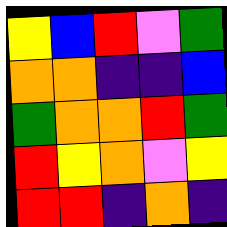[["yellow", "blue", "red", "violet", "green"], ["orange", "orange", "indigo", "indigo", "blue"], ["green", "orange", "orange", "red", "green"], ["red", "yellow", "orange", "violet", "yellow"], ["red", "red", "indigo", "orange", "indigo"]]